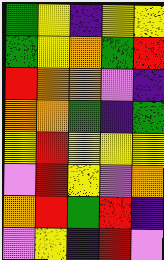[["green", "yellow", "indigo", "yellow", "yellow"], ["green", "yellow", "orange", "green", "red"], ["red", "orange", "orange", "violet", "indigo"], ["orange", "orange", "green", "indigo", "green"], ["yellow", "red", "yellow", "yellow", "yellow"], ["violet", "red", "yellow", "violet", "orange"], ["orange", "red", "green", "red", "indigo"], ["violet", "yellow", "indigo", "red", "violet"]]